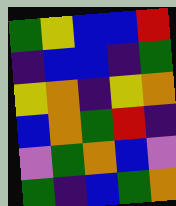[["green", "yellow", "blue", "blue", "red"], ["indigo", "blue", "blue", "indigo", "green"], ["yellow", "orange", "indigo", "yellow", "orange"], ["blue", "orange", "green", "red", "indigo"], ["violet", "green", "orange", "blue", "violet"], ["green", "indigo", "blue", "green", "orange"]]